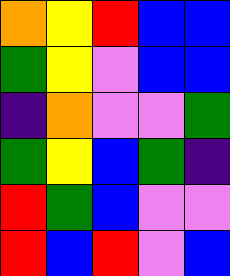[["orange", "yellow", "red", "blue", "blue"], ["green", "yellow", "violet", "blue", "blue"], ["indigo", "orange", "violet", "violet", "green"], ["green", "yellow", "blue", "green", "indigo"], ["red", "green", "blue", "violet", "violet"], ["red", "blue", "red", "violet", "blue"]]